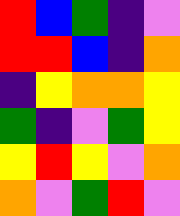[["red", "blue", "green", "indigo", "violet"], ["red", "red", "blue", "indigo", "orange"], ["indigo", "yellow", "orange", "orange", "yellow"], ["green", "indigo", "violet", "green", "yellow"], ["yellow", "red", "yellow", "violet", "orange"], ["orange", "violet", "green", "red", "violet"]]